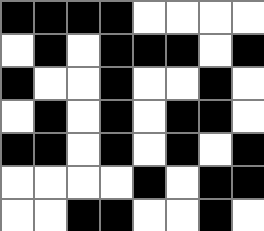[["black", "black", "black", "black", "white", "white", "white", "white"], ["white", "black", "white", "black", "black", "black", "white", "black"], ["black", "white", "white", "black", "white", "white", "black", "white"], ["white", "black", "white", "black", "white", "black", "black", "white"], ["black", "black", "white", "black", "white", "black", "white", "black"], ["white", "white", "white", "white", "black", "white", "black", "black"], ["white", "white", "black", "black", "white", "white", "black", "white"]]